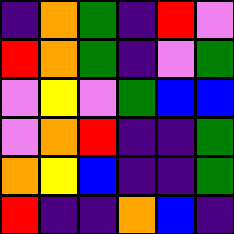[["indigo", "orange", "green", "indigo", "red", "violet"], ["red", "orange", "green", "indigo", "violet", "green"], ["violet", "yellow", "violet", "green", "blue", "blue"], ["violet", "orange", "red", "indigo", "indigo", "green"], ["orange", "yellow", "blue", "indigo", "indigo", "green"], ["red", "indigo", "indigo", "orange", "blue", "indigo"]]